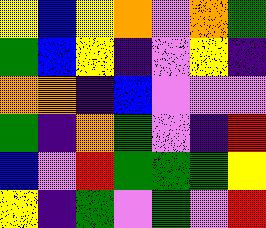[["yellow", "blue", "yellow", "orange", "violet", "orange", "green"], ["green", "blue", "yellow", "indigo", "violet", "yellow", "indigo"], ["orange", "orange", "indigo", "blue", "violet", "violet", "violet"], ["green", "indigo", "orange", "green", "violet", "indigo", "red"], ["blue", "violet", "red", "green", "green", "green", "yellow"], ["yellow", "indigo", "green", "violet", "green", "violet", "red"]]